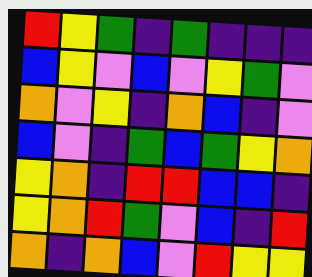[["red", "yellow", "green", "indigo", "green", "indigo", "indigo", "indigo"], ["blue", "yellow", "violet", "blue", "violet", "yellow", "green", "violet"], ["orange", "violet", "yellow", "indigo", "orange", "blue", "indigo", "violet"], ["blue", "violet", "indigo", "green", "blue", "green", "yellow", "orange"], ["yellow", "orange", "indigo", "red", "red", "blue", "blue", "indigo"], ["yellow", "orange", "red", "green", "violet", "blue", "indigo", "red"], ["orange", "indigo", "orange", "blue", "violet", "red", "yellow", "yellow"]]